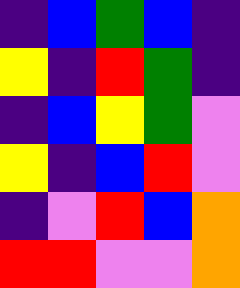[["indigo", "blue", "green", "blue", "indigo"], ["yellow", "indigo", "red", "green", "indigo"], ["indigo", "blue", "yellow", "green", "violet"], ["yellow", "indigo", "blue", "red", "violet"], ["indigo", "violet", "red", "blue", "orange"], ["red", "red", "violet", "violet", "orange"]]